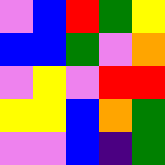[["violet", "blue", "red", "green", "yellow"], ["blue", "blue", "green", "violet", "orange"], ["violet", "yellow", "violet", "red", "red"], ["yellow", "yellow", "blue", "orange", "green"], ["violet", "violet", "blue", "indigo", "green"]]